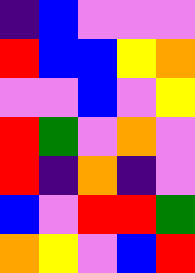[["indigo", "blue", "violet", "violet", "violet"], ["red", "blue", "blue", "yellow", "orange"], ["violet", "violet", "blue", "violet", "yellow"], ["red", "green", "violet", "orange", "violet"], ["red", "indigo", "orange", "indigo", "violet"], ["blue", "violet", "red", "red", "green"], ["orange", "yellow", "violet", "blue", "red"]]